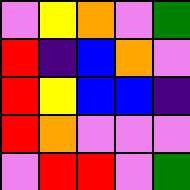[["violet", "yellow", "orange", "violet", "green"], ["red", "indigo", "blue", "orange", "violet"], ["red", "yellow", "blue", "blue", "indigo"], ["red", "orange", "violet", "violet", "violet"], ["violet", "red", "red", "violet", "green"]]